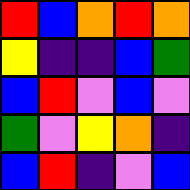[["red", "blue", "orange", "red", "orange"], ["yellow", "indigo", "indigo", "blue", "green"], ["blue", "red", "violet", "blue", "violet"], ["green", "violet", "yellow", "orange", "indigo"], ["blue", "red", "indigo", "violet", "blue"]]